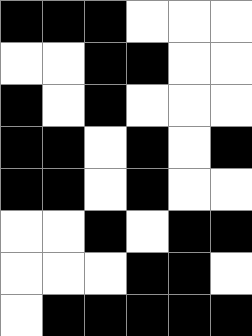[["black", "black", "black", "white", "white", "white"], ["white", "white", "black", "black", "white", "white"], ["black", "white", "black", "white", "white", "white"], ["black", "black", "white", "black", "white", "black"], ["black", "black", "white", "black", "white", "white"], ["white", "white", "black", "white", "black", "black"], ["white", "white", "white", "black", "black", "white"], ["white", "black", "black", "black", "black", "black"]]